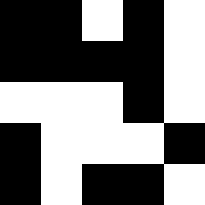[["black", "black", "white", "black", "white"], ["black", "black", "black", "black", "white"], ["white", "white", "white", "black", "white"], ["black", "white", "white", "white", "black"], ["black", "white", "black", "black", "white"]]